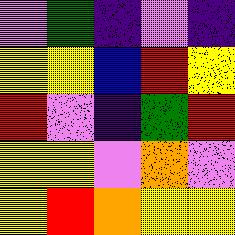[["violet", "green", "indigo", "violet", "indigo"], ["yellow", "yellow", "blue", "red", "yellow"], ["red", "violet", "indigo", "green", "red"], ["yellow", "yellow", "violet", "orange", "violet"], ["yellow", "red", "orange", "yellow", "yellow"]]